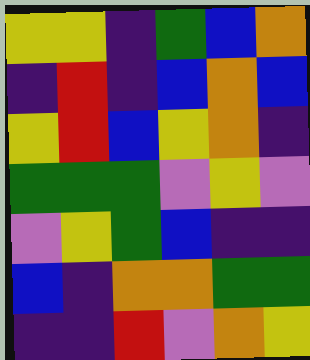[["yellow", "yellow", "indigo", "green", "blue", "orange"], ["indigo", "red", "indigo", "blue", "orange", "blue"], ["yellow", "red", "blue", "yellow", "orange", "indigo"], ["green", "green", "green", "violet", "yellow", "violet"], ["violet", "yellow", "green", "blue", "indigo", "indigo"], ["blue", "indigo", "orange", "orange", "green", "green"], ["indigo", "indigo", "red", "violet", "orange", "yellow"]]